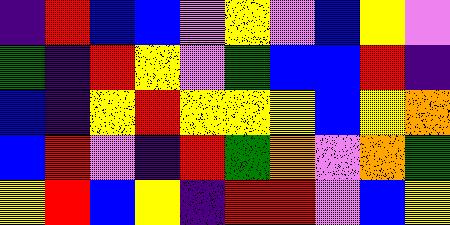[["indigo", "red", "blue", "blue", "violet", "yellow", "violet", "blue", "yellow", "violet"], ["green", "indigo", "red", "yellow", "violet", "green", "blue", "blue", "red", "indigo"], ["blue", "indigo", "yellow", "red", "yellow", "yellow", "yellow", "blue", "yellow", "orange"], ["blue", "red", "violet", "indigo", "red", "green", "orange", "violet", "orange", "green"], ["yellow", "red", "blue", "yellow", "indigo", "red", "red", "violet", "blue", "yellow"]]